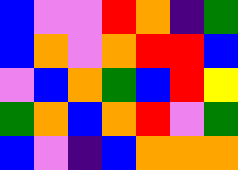[["blue", "violet", "violet", "red", "orange", "indigo", "green"], ["blue", "orange", "violet", "orange", "red", "red", "blue"], ["violet", "blue", "orange", "green", "blue", "red", "yellow"], ["green", "orange", "blue", "orange", "red", "violet", "green"], ["blue", "violet", "indigo", "blue", "orange", "orange", "orange"]]